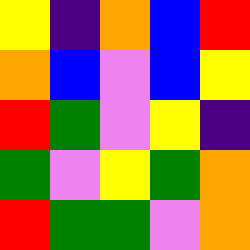[["yellow", "indigo", "orange", "blue", "red"], ["orange", "blue", "violet", "blue", "yellow"], ["red", "green", "violet", "yellow", "indigo"], ["green", "violet", "yellow", "green", "orange"], ["red", "green", "green", "violet", "orange"]]